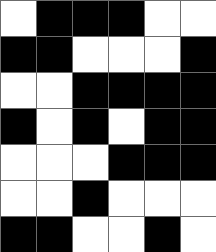[["white", "black", "black", "black", "white", "white"], ["black", "black", "white", "white", "white", "black"], ["white", "white", "black", "black", "black", "black"], ["black", "white", "black", "white", "black", "black"], ["white", "white", "white", "black", "black", "black"], ["white", "white", "black", "white", "white", "white"], ["black", "black", "white", "white", "black", "white"]]